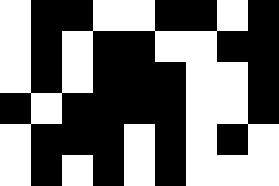[["white", "black", "black", "white", "white", "black", "black", "white", "black"], ["white", "black", "white", "black", "black", "white", "white", "black", "black"], ["white", "black", "white", "black", "black", "black", "white", "white", "black"], ["black", "white", "black", "black", "black", "black", "white", "white", "black"], ["white", "black", "black", "black", "white", "black", "white", "black", "white"], ["white", "black", "white", "black", "white", "black", "white", "white", "white"]]